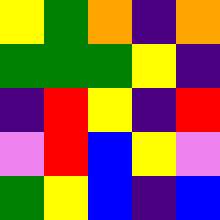[["yellow", "green", "orange", "indigo", "orange"], ["green", "green", "green", "yellow", "indigo"], ["indigo", "red", "yellow", "indigo", "red"], ["violet", "red", "blue", "yellow", "violet"], ["green", "yellow", "blue", "indigo", "blue"]]